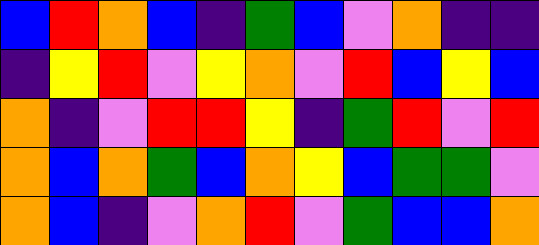[["blue", "red", "orange", "blue", "indigo", "green", "blue", "violet", "orange", "indigo", "indigo"], ["indigo", "yellow", "red", "violet", "yellow", "orange", "violet", "red", "blue", "yellow", "blue"], ["orange", "indigo", "violet", "red", "red", "yellow", "indigo", "green", "red", "violet", "red"], ["orange", "blue", "orange", "green", "blue", "orange", "yellow", "blue", "green", "green", "violet"], ["orange", "blue", "indigo", "violet", "orange", "red", "violet", "green", "blue", "blue", "orange"]]